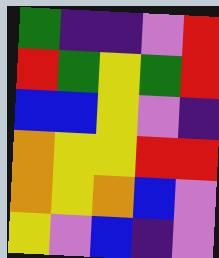[["green", "indigo", "indigo", "violet", "red"], ["red", "green", "yellow", "green", "red"], ["blue", "blue", "yellow", "violet", "indigo"], ["orange", "yellow", "yellow", "red", "red"], ["orange", "yellow", "orange", "blue", "violet"], ["yellow", "violet", "blue", "indigo", "violet"]]